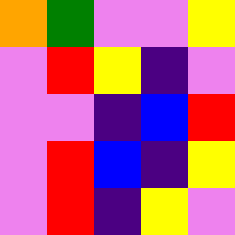[["orange", "green", "violet", "violet", "yellow"], ["violet", "red", "yellow", "indigo", "violet"], ["violet", "violet", "indigo", "blue", "red"], ["violet", "red", "blue", "indigo", "yellow"], ["violet", "red", "indigo", "yellow", "violet"]]